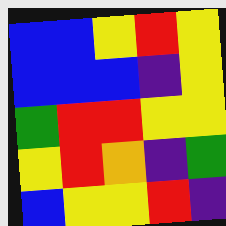[["blue", "blue", "yellow", "red", "yellow"], ["blue", "blue", "blue", "indigo", "yellow"], ["green", "red", "red", "yellow", "yellow"], ["yellow", "red", "orange", "indigo", "green"], ["blue", "yellow", "yellow", "red", "indigo"]]